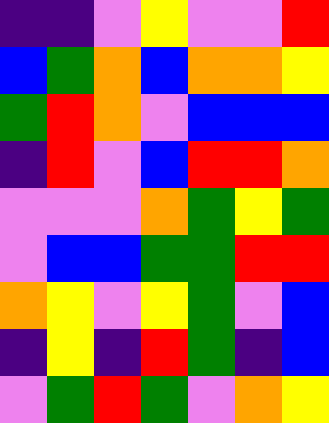[["indigo", "indigo", "violet", "yellow", "violet", "violet", "red"], ["blue", "green", "orange", "blue", "orange", "orange", "yellow"], ["green", "red", "orange", "violet", "blue", "blue", "blue"], ["indigo", "red", "violet", "blue", "red", "red", "orange"], ["violet", "violet", "violet", "orange", "green", "yellow", "green"], ["violet", "blue", "blue", "green", "green", "red", "red"], ["orange", "yellow", "violet", "yellow", "green", "violet", "blue"], ["indigo", "yellow", "indigo", "red", "green", "indigo", "blue"], ["violet", "green", "red", "green", "violet", "orange", "yellow"]]